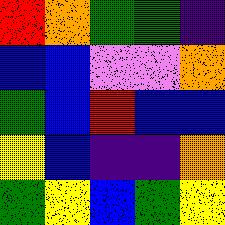[["red", "orange", "green", "green", "indigo"], ["blue", "blue", "violet", "violet", "orange"], ["green", "blue", "red", "blue", "blue"], ["yellow", "blue", "indigo", "indigo", "orange"], ["green", "yellow", "blue", "green", "yellow"]]